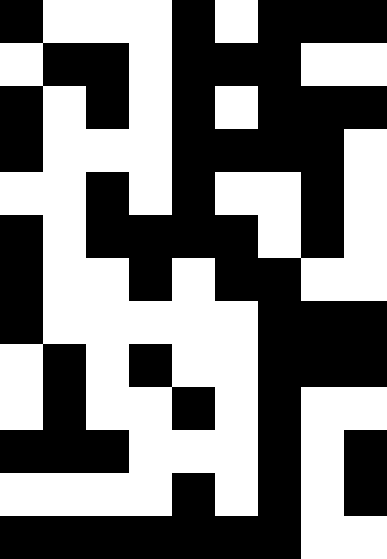[["black", "white", "white", "white", "black", "white", "black", "black", "black"], ["white", "black", "black", "white", "black", "black", "black", "white", "white"], ["black", "white", "black", "white", "black", "white", "black", "black", "black"], ["black", "white", "white", "white", "black", "black", "black", "black", "white"], ["white", "white", "black", "white", "black", "white", "white", "black", "white"], ["black", "white", "black", "black", "black", "black", "white", "black", "white"], ["black", "white", "white", "black", "white", "black", "black", "white", "white"], ["black", "white", "white", "white", "white", "white", "black", "black", "black"], ["white", "black", "white", "black", "white", "white", "black", "black", "black"], ["white", "black", "white", "white", "black", "white", "black", "white", "white"], ["black", "black", "black", "white", "white", "white", "black", "white", "black"], ["white", "white", "white", "white", "black", "white", "black", "white", "black"], ["black", "black", "black", "black", "black", "black", "black", "white", "white"]]